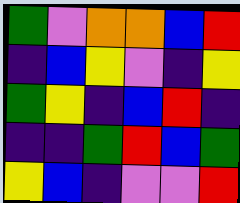[["green", "violet", "orange", "orange", "blue", "red"], ["indigo", "blue", "yellow", "violet", "indigo", "yellow"], ["green", "yellow", "indigo", "blue", "red", "indigo"], ["indigo", "indigo", "green", "red", "blue", "green"], ["yellow", "blue", "indigo", "violet", "violet", "red"]]